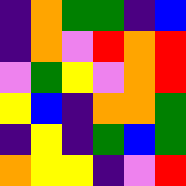[["indigo", "orange", "green", "green", "indigo", "blue"], ["indigo", "orange", "violet", "red", "orange", "red"], ["violet", "green", "yellow", "violet", "orange", "red"], ["yellow", "blue", "indigo", "orange", "orange", "green"], ["indigo", "yellow", "indigo", "green", "blue", "green"], ["orange", "yellow", "yellow", "indigo", "violet", "red"]]